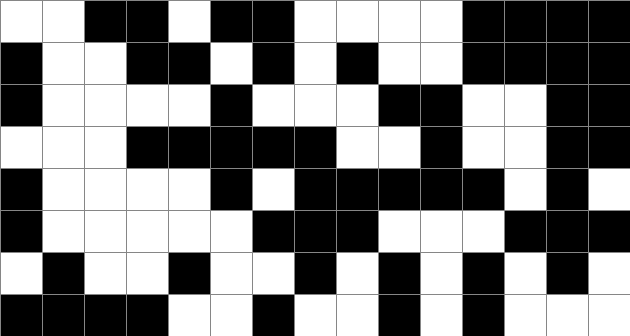[["white", "white", "black", "black", "white", "black", "black", "white", "white", "white", "white", "black", "black", "black", "black"], ["black", "white", "white", "black", "black", "white", "black", "white", "black", "white", "white", "black", "black", "black", "black"], ["black", "white", "white", "white", "white", "black", "white", "white", "white", "black", "black", "white", "white", "black", "black"], ["white", "white", "white", "black", "black", "black", "black", "black", "white", "white", "black", "white", "white", "black", "black"], ["black", "white", "white", "white", "white", "black", "white", "black", "black", "black", "black", "black", "white", "black", "white"], ["black", "white", "white", "white", "white", "white", "black", "black", "black", "white", "white", "white", "black", "black", "black"], ["white", "black", "white", "white", "black", "white", "white", "black", "white", "black", "white", "black", "white", "black", "white"], ["black", "black", "black", "black", "white", "white", "black", "white", "white", "black", "white", "black", "white", "white", "white"]]